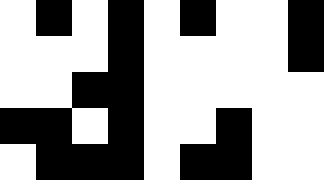[["white", "black", "white", "black", "white", "black", "white", "white", "black"], ["white", "white", "white", "black", "white", "white", "white", "white", "black"], ["white", "white", "black", "black", "white", "white", "white", "white", "white"], ["black", "black", "white", "black", "white", "white", "black", "white", "white"], ["white", "black", "black", "black", "white", "black", "black", "white", "white"]]